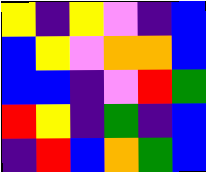[["yellow", "indigo", "yellow", "violet", "indigo", "blue"], ["blue", "yellow", "violet", "orange", "orange", "blue"], ["blue", "blue", "indigo", "violet", "red", "green"], ["red", "yellow", "indigo", "green", "indigo", "blue"], ["indigo", "red", "blue", "orange", "green", "blue"]]